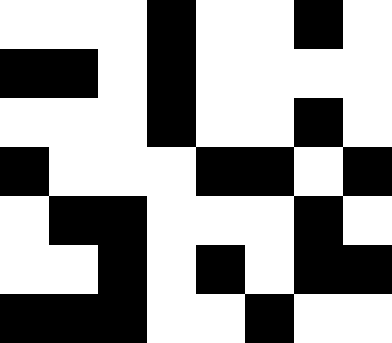[["white", "white", "white", "black", "white", "white", "black", "white"], ["black", "black", "white", "black", "white", "white", "white", "white"], ["white", "white", "white", "black", "white", "white", "black", "white"], ["black", "white", "white", "white", "black", "black", "white", "black"], ["white", "black", "black", "white", "white", "white", "black", "white"], ["white", "white", "black", "white", "black", "white", "black", "black"], ["black", "black", "black", "white", "white", "black", "white", "white"]]